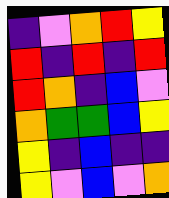[["indigo", "violet", "orange", "red", "yellow"], ["red", "indigo", "red", "indigo", "red"], ["red", "orange", "indigo", "blue", "violet"], ["orange", "green", "green", "blue", "yellow"], ["yellow", "indigo", "blue", "indigo", "indigo"], ["yellow", "violet", "blue", "violet", "orange"]]